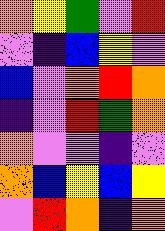[["orange", "yellow", "green", "violet", "red"], ["violet", "indigo", "blue", "yellow", "violet"], ["blue", "violet", "orange", "red", "orange"], ["indigo", "violet", "red", "green", "orange"], ["orange", "violet", "violet", "indigo", "violet"], ["orange", "blue", "yellow", "blue", "yellow"], ["violet", "red", "orange", "indigo", "orange"]]